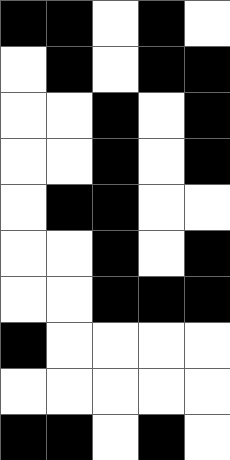[["black", "black", "white", "black", "white"], ["white", "black", "white", "black", "black"], ["white", "white", "black", "white", "black"], ["white", "white", "black", "white", "black"], ["white", "black", "black", "white", "white"], ["white", "white", "black", "white", "black"], ["white", "white", "black", "black", "black"], ["black", "white", "white", "white", "white"], ["white", "white", "white", "white", "white"], ["black", "black", "white", "black", "white"]]